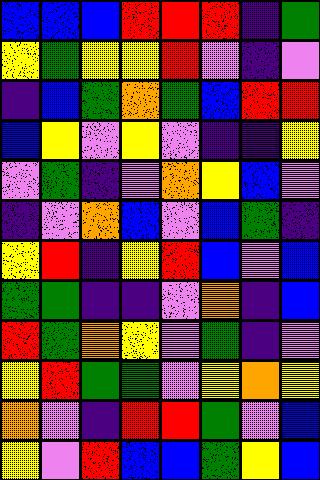[["blue", "blue", "blue", "red", "red", "red", "indigo", "green"], ["yellow", "green", "yellow", "yellow", "red", "violet", "indigo", "violet"], ["indigo", "blue", "green", "orange", "green", "blue", "red", "red"], ["blue", "yellow", "violet", "yellow", "violet", "indigo", "indigo", "yellow"], ["violet", "green", "indigo", "violet", "orange", "yellow", "blue", "violet"], ["indigo", "violet", "orange", "blue", "violet", "blue", "green", "indigo"], ["yellow", "red", "indigo", "yellow", "red", "blue", "violet", "blue"], ["green", "green", "indigo", "indigo", "violet", "orange", "indigo", "blue"], ["red", "green", "orange", "yellow", "violet", "green", "indigo", "violet"], ["yellow", "red", "green", "green", "violet", "yellow", "orange", "yellow"], ["orange", "violet", "indigo", "red", "red", "green", "violet", "blue"], ["yellow", "violet", "red", "blue", "blue", "green", "yellow", "blue"]]